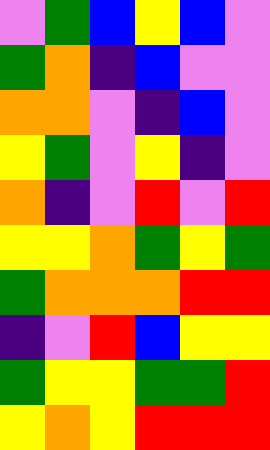[["violet", "green", "blue", "yellow", "blue", "violet"], ["green", "orange", "indigo", "blue", "violet", "violet"], ["orange", "orange", "violet", "indigo", "blue", "violet"], ["yellow", "green", "violet", "yellow", "indigo", "violet"], ["orange", "indigo", "violet", "red", "violet", "red"], ["yellow", "yellow", "orange", "green", "yellow", "green"], ["green", "orange", "orange", "orange", "red", "red"], ["indigo", "violet", "red", "blue", "yellow", "yellow"], ["green", "yellow", "yellow", "green", "green", "red"], ["yellow", "orange", "yellow", "red", "red", "red"]]